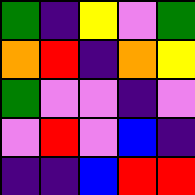[["green", "indigo", "yellow", "violet", "green"], ["orange", "red", "indigo", "orange", "yellow"], ["green", "violet", "violet", "indigo", "violet"], ["violet", "red", "violet", "blue", "indigo"], ["indigo", "indigo", "blue", "red", "red"]]